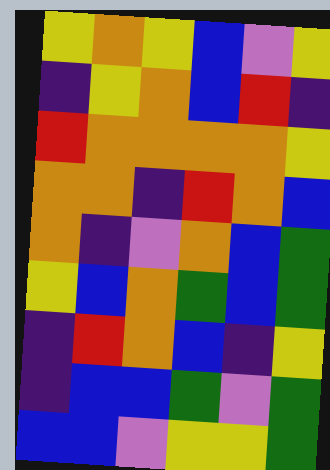[["yellow", "orange", "yellow", "blue", "violet", "yellow"], ["indigo", "yellow", "orange", "blue", "red", "indigo"], ["red", "orange", "orange", "orange", "orange", "yellow"], ["orange", "orange", "indigo", "red", "orange", "blue"], ["orange", "indigo", "violet", "orange", "blue", "green"], ["yellow", "blue", "orange", "green", "blue", "green"], ["indigo", "red", "orange", "blue", "indigo", "yellow"], ["indigo", "blue", "blue", "green", "violet", "green"], ["blue", "blue", "violet", "yellow", "yellow", "green"]]